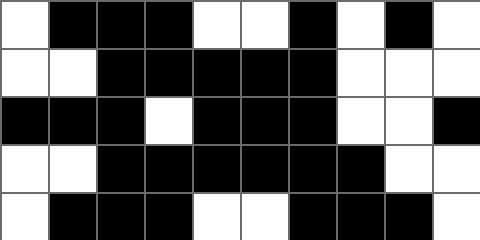[["white", "black", "black", "black", "white", "white", "black", "white", "black", "white"], ["white", "white", "black", "black", "black", "black", "black", "white", "white", "white"], ["black", "black", "black", "white", "black", "black", "black", "white", "white", "black"], ["white", "white", "black", "black", "black", "black", "black", "black", "white", "white"], ["white", "black", "black", "black", "white", "white", "black", "black", "black", "white"]]